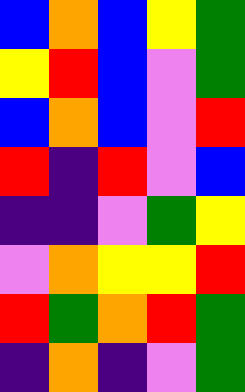[["blue", "orange", "blue", "yellow", "green"], ["yellow", "red", "blue", "violet", "green"], ["blue", "orange", "blue", "violet", "red"], ["red", "indigo", "red", "violet", "blue"], ["indigo", "indigo", "violet", "green", "yellow"], ["violet", "orange", "yellow", "yellow", "red"], ["red", "green", "orange", "red", "green"], ["indigo", "orange", "indigo", "violet", "green"]]